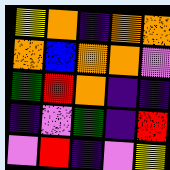[["yellow", "orange", "indigo", "orange", "orange"], ["orange", "blue", "orange", "orange", "violet"], ["green", "red", "orange", "indigo", "indigo"], ["indigo", "violet", "green", "indigo", "red"], ["violet", "red", "indigo", "violet", "yellow"]]